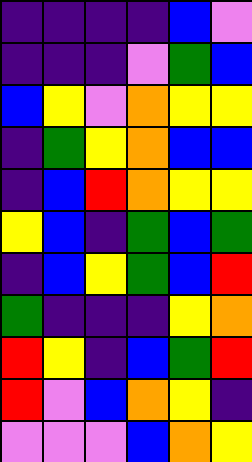[["indigo", "indigo", "indigo", "indigo", "blue", "violet"], ["indigo", "indigo", "indigo", "violet", "green", "blue"], ["blue", "yellow", "violet", "orange", "yellow", "yellow"], ["indigo", "green", "yellow", "orange", "blue", "blue"], ["indigo", "blue", "red", "orange", "yellow", "yellow"], ["yellow", "blue", "indigo", "green", "blue", "green"], ["indigo", "blue", "yellow", "green", "blue", "red"], ["green", "indigo", "indigo", "indigo", "yellow", "orange"], ["red", "yellow", "indigo", "blue", "green", "red"], ["red", "violet", "blue", "orange", "yellow", "indigo"], ["violet", "violet", "violet", "blue", "orange", "yellow"]]